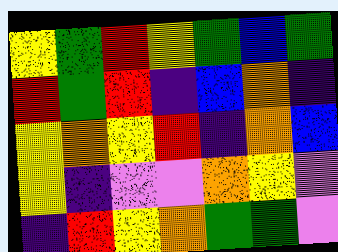[["yellow", "green", "red", "yellow", "green", "blue", "green"], ["red", "green", "red", "indigo", "blue", "orange", "indigo"], ["yellow", "orange", "yellow", "red", "indigo", "orange", "blue"], ["yellow", "indigo", "violet", "violet", "orange", "yellow", "violet"], ["indigo", "red", "yellow", "orange", "green", "green", "violet"]]